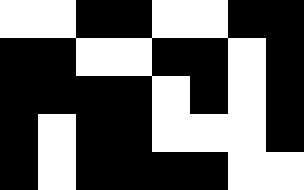[["white", "white", "black", "black", "white", "white", "black", "black"], ["black", "black", "white", "white", "black", "black", "white", "black"], ["black", "black", "black", "black", "white", "black", "white", "black"], ["black", "white", "black", "black", "white", "white", "white", "black"], ["black", "white", "black", "black", "black", "black", "white", "white"]]